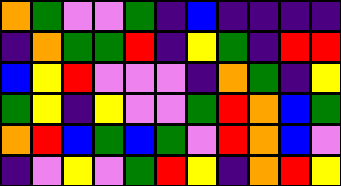[["orange", "green", "violet", "violet", "green", "indigo", "blue", "indigo", "indigo", "indigo", "indigo"], ["indigo", "orange", "green", "green", "red", "indigo", "yellow", "green", "indigo", "red", "red"], ["blue", "yellow", "red", "violet", "violet", "violet", "indigo", "orange", "green", "indigo", "yellow"], ["green", "yellow", "indigo", "yellow", "violet", "violet", "green", "red", "orange", "blue", "green"], ["orange", "red", "blue", "green", "blue", "green", "violet", "red", "orange", "blue", "violet"], ["indigo", "violet", "yellow", "violet", "green", "red", "yellow", "indigo", "orange", "red", "yellow"]]